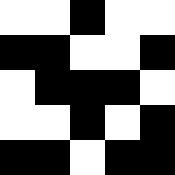[["white", "white", "black", "white", "white"], ["black", "black", "white", "white", "black"], ["white", "black", "black", "black", "white"], ["white", "white", "black", "white", "black"], ["black", "black", "white", "black", "black"]]